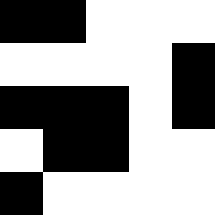[["black", "black", "white", "white", "white"], ["white", "white", "white", "white", "black"], ["black", "black", "black", "white", "black"], ["white", "black", "black", "white", "white"], ["black", "white", "white", "white", "white"]]